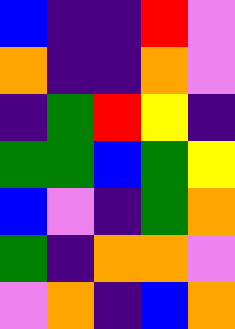[["blue", "indigo", "indigo", "red", "violet"], ["orange", "indigo", "indigo", "orange", "violet"], ["indigo", "green", "red", "yellow", "indigo"], ["green", "green", "blue", "green", "yellow"], ["blue", "violet", "indigo", "green", "orange"], ["green", "indigo", "orange", "orange", "violet"], ["violet", "orange", "indigo", "blue", "orange"]]